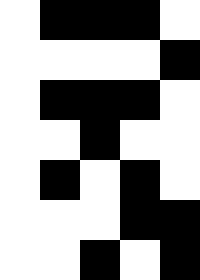[["white", "black", "black", "black", "white"], ["white", "white", "white", "white", "black"], ["white", "black", "black", "black", "white"], ["white", "white", "black", "white", "white"], ["white", "black", "white", "black", "white"], ["white", "white", "white", "black", "black"], ["white", "white", "black", "white", "black"]]